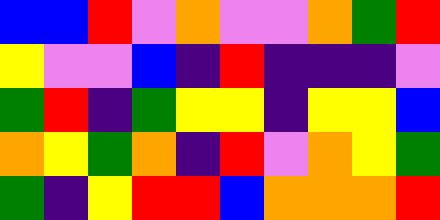[["blue", "blue", "red", "violet", "orange", "violet", "violet", "orange", "green", "red"], ["yellow", "violet", "violet", "blue", "indigo", "red", "indigo", "indigo", "indigo", "violet"], ["green", "red", "indigo", "green", "yellow", "yellow", "indigo", "yellow", "yellow", "blue"], ["orange", "yellow", "green", "orange", "indigo", "red", "violet", "orange", "yellow", "green"], ["green", "indigo", "yellow", "red", "red", "blue", "orange", "orange", "orange", "red"]]